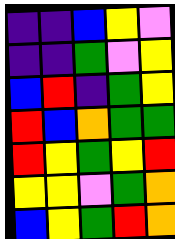[["indigo", "indigo", "blue", "yellow", "violet"], ["indigo", "indigo", "green", "violet", "yellow"], ["blue", "red", "indigo", "green", "yellow"], ["red", "blue", "orange", "green", "green"], ["red", "yellow", "green", "yellow", "red"], ["yellow", "yellow", "violet", "green", "orange"], ["blue", "yellow", "green", "red", "orange"]]